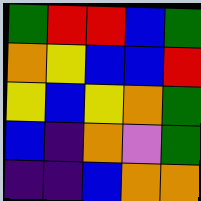[["green", "red", "red", "blue", "green"], ["orange", "yellow", "blue", "blue", "red"], ["yellow", "blue", "yellow", "orange", "green"], ["blue", "indigo", "orange", "violet", "green"], ["indigo", "indigo", "blue", "orange", "orange"]]